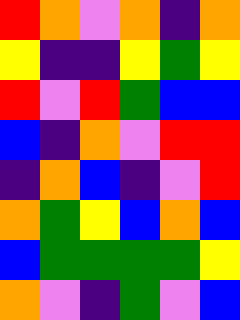[["red", "orange", "violet", "orange", "indigo", "orange"], ["yellow", "indigo", "indigo", "yellow", "green", "yellow"], ["red", "violet", "red", "green", "blue", "blue"], ["blue", "indigo", "orange", "violet", "red", "red"], ["indigo", "orange", "blue", "indigo", "violet", "red"], ["orange", "green", "yellow", "blue", "orange", "blue"], ["blue", "green", "green", "green", "green", "yellow"], ["orange", "violet", "indigo", "green", "violet", "blue"]]